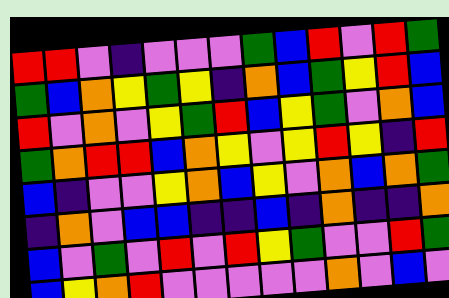[["red", "red", "violet", "indigo", "violet", "violet", "violet", "green", "blue", "red", "violet", "red", "green"], ["green", "blue", "orange", "yellow", "green", "yellow", "indigo", "orange", "blue", "green", "yellow", "red", "blue"], ["red", "violet", "orange", "violet", "yellow", "green", "red", "blue", "yellow", "green", "violet", "orange", "blue"], ["green", "orange", "red", "red", "blue", "orange", "yellow", "violet", "yellow", "red", "yellow", "indigo", "red"], ["blue", "indigo", "violet", "violet", "yellow", "orange", "blue", "yellow", "violet", "orange", "blue", "orange", "green"], ["indigo", "orange", "violet", "blue", "blue", "indigo", "indigo", "blue", "indigo", "orange", "indigo", "indigo", "orange"], ["blue", "violet", "green", "violet", "red", "violet", "red", "yellow", "green", "violet", "violet", "red", "green"], ["blue", "yellow", "orange", "red", "violet", "violet", "violet", "violet", "violet", "orange", "violet", "blue", "violet"]]